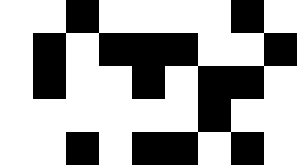[["white", "white", "black", "white", "white", "white", "white", "black", "white"], ["white", "black", "white", "black", "black", "black", "white", "white", "black"], ["white", "black", "white", "white", "black", "white", "black", "black", "white"], ["white", "white", "white", "white", "white", "white", "black", "white", "white"], ["white", "white", "black", "white", "black", "black", "white", "black", "white"]]